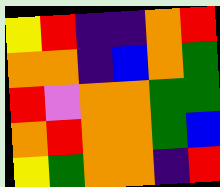[["yellow", "red", "indigo", "indigo", "orange", "red"], ["orange", "orange", "indigo", "blue", "orange", "green"], ["red", "violet", "orange", "orange", "green", "green"], ["orange", "red", "orange", "orange", "green", "blue"], ["yellow", "green", "orange", "orange", "indigo", "red"]]